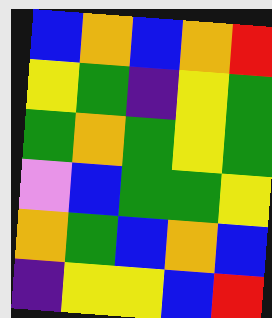[["blue", "orange", "blue", "orange", "red"], ["yellow", "green", "indigo", "yellow", "green"], ["green", "orange", "green", "yellow", "green"], ["violet", "blue", "green", "green", "yellow"], ["orange", "green", "blue", "orange", "blue"], ["indigo", "yellow", "yellow", "blue", "red"]]